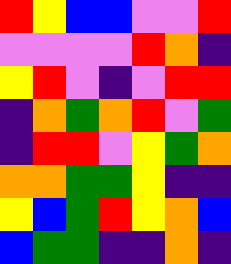[["red", "yellow", "blue", "blue", "violet", "violet", "red"], ["violet", "violet", "violet", "violet", "red", "orange", "indigo"], ["yellow", "red", "violet", "indigo", "violet", "red", "red"], ["indigo", "orange", "green", "orange", "red", "violet", "green"], ["indigo", "red", "red", "violet", "yellow", "green", "orange"], ["orange", "orange", "green", "green", "yellow", "indigo", "indigo"], ["yellow", "blue", "green", "red", "yellow", "orange", "blue"], ["blue", "green", "green", "indigo", "indigo", "orange", "indigo"]]